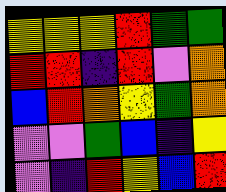[["yellow", "yellow", "yellow", "red", "green", "green"], ["red", "red", "indigo", "red", "violet", "orange"], ["blue", "red", "orange", "yellow", "green", "orange"], ["violet", "violet", "green", "blue", "indigo", "yellow"], ["violet", "indigo", "red", "yellow", "blue", "red"]]